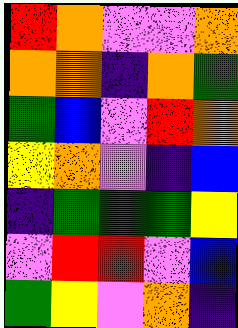[["red", "orange", "violet", "violet", "orange"], ["orange", "orange", "indigo", "orange", "green"], ["green", "blue", "violet", "red", "orange"], ["yellow", "orange", "violet", "indigo", "blue"], ["indigo", "green", "green", "green", "yellow"], ["violet", "red", "red", "violet", "blue"], ["green", "yellow", "violet", "orange", "indigo"]]